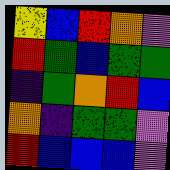[["yellow", "blue", "red", "orange", "violet"], ["red", "green", "blue", "green", "green"], ["indigo", "green", "orange", "red", "blue"], ["orange", "indigo", "green", "green", "violet"], ["red", "blue", "blue", "blue", "violet"]]